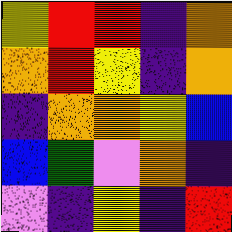[["yellow", "red", "red", "indigo", "orange"], ["orange", "red", "yellow", "indigo", "orange"], ["indigo", "orange", "orange", "yellow", "blue"], ["blue", "green", "violet", "orange", "indigo"], ["violet", "indigo", "yellow", "indigo", "red"]]